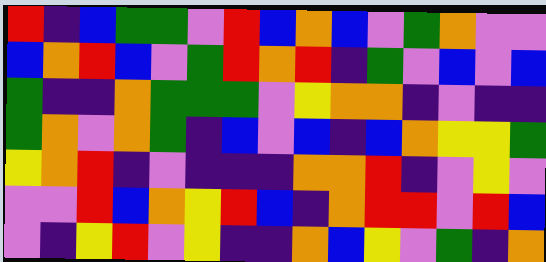[["red", "indigo", "blue", "green", "green", "violet", "red", "blue", "orange", "blue", "violet", "green", "orange", "violet", "violet"], ["blue", "orange", "red", "blue", "violet", "green", "red", "orange", "red", "indigo", "green", "violet", "blue", "violet", "blue"], ["green", "indigo", "indigo", "orange", "green", "green", "green", "violet", "yellow", "orange", "orange", "indigo", "violet", "indigo", "indigo"], ["green", "orange", "violet", "orange", "green", "indigo", "blue", "violet", "blue", "indigo", "blue", "orange", "yellow", "yellow", "green"], ["yellow", "orange", "red", "indigo", "violet", "indigo", "indigo", "indigo", "orange", "orange", "red", "indigo", "violet", "yellow", "violet"], ["violet", "violet", "red", "blue", "orange", "yellow", "red", "blue", "indigo", "orange", "red", "red", "violet", "red", "blue"], ["violet", "indigo", "yellow", "red", "violet", "yellow", "indigo", "indigo", "orange", "blue", "yellow", "violet", "green", "indigo", "orange"]]